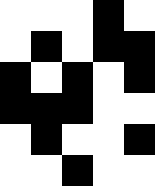[["white", "white", "white", "black", "white"], ["white", "black", "white", "black", "black"], ["black", "white", "black", "white", "black"], ["black", "black", "black", "white", "white"], ["white", "black", "white", "white", "black"], ["white", "white", "black", "white", "white"]]